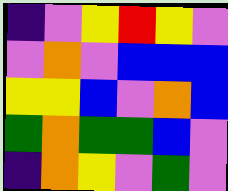[["indigo", "violet", "yellow", "red", "yellow", "violet"], ["violet", "orange", "violet", "blue", "blue", "blue"], ["yellow", "yellow", "blue", "violet", "orange", "blue"], ["green", "orange", "green", "green", "blue", "violet"], ["indigo", "orange", "yellow", "violet", "green", "violet"]]